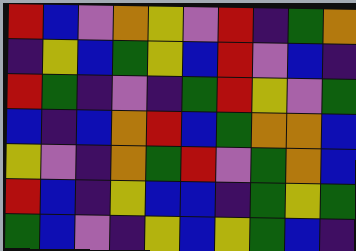[["red", "blue", "violet", "orange", "yellow", "violet", "red", "indigo", "green", "orange"], ["indigo", "yellow", "blue", "green", "yellow", "blue", "red", "violet", "blue", "indigo"], ["red", "green", "indigo", "violet", "indigo", "green", "red", "yellow", "violet", "green"], ["blue", "indigo", "blue", "orange", "red", "blue", "green", "orange", "orange", "blue"], ["yellow", "violet", "indigo", "orange", "green", "red", "violet", "green", "orange", "blue"], ["red", "blue", "indigo", "yellow", "blue", "blue", "indigo", "green", "yellow", "green"], ["green", "blue", "violet", "indigo", "yellow", "blue", "yellow", "green", "blue", "indigo"]]